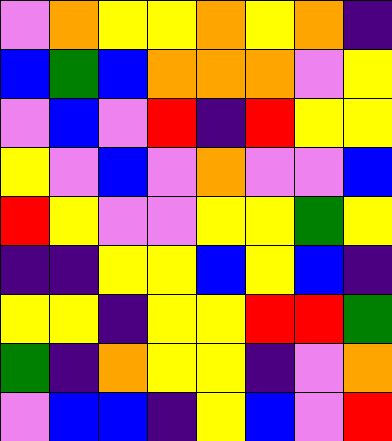[["violet", "orange", "yellow", "yellow", "orange", "yellow", "orange", "indigo"], ["blue", "green", "blue", "orange", "orange", "orange", "violet", "yellow"], ["violet", "blue", "violet", "red", "indigo", "red", "yellow", "yellow"], ["yellow", "violet", "blue", "violet", "orange", "violet", "violet", "blue"], ["red", "yellow", "violet", "violet", "yellow", "yellow", "green", "yellow"], ["indigo", "indigo", "yellow", "yellow", "blue", "yellow", "blue", "indigo"], ["yellow", "yellow", "indigo", "yellow", "yellow", "red", "red", "green"], ["green", "indigo", "orange", "yellow", "yellow", "indigo", "violet", "orange"], ["violet", "blue", "blue", "indigo", "yellow", "blue", "violet", "red"]]